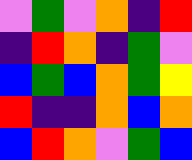[["violet", "green", "violet", "orange", "indigo", "red"], ["indigo", "red", "orange", "indigo", "green", "violet"], ["blue", "green", "blue", "orange", "green", "yellow"], ["red", "indigo", "indigo", "orange", "blue", "orange"], ["blue", "red", "orange", "violet", "green", "blue"]]